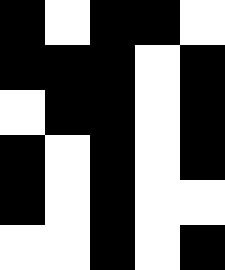[["black", "white", "black", "black", "white"], ["black", "black", "black", "white", "black"], ["white", "black", "black", "white", "black"], ["black", "white", "black", "white", "black"], ["black", "white", "black", "white", "white"], ["white", "white", "black", "white", "black"]]